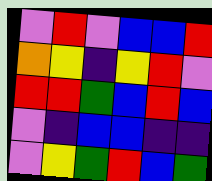[["violet", "red", "violet", "blue", "blue", "red"], ["orange", "yellow", "indigo", "yellow", "red", "violet"], ["red", "red", "green", "blue", "red", "blue"], ["violet", "indigo", "blue", "blue", "indigo", "indigo"], ["violet", "yellow", "green", "red", "blue", "green"]]